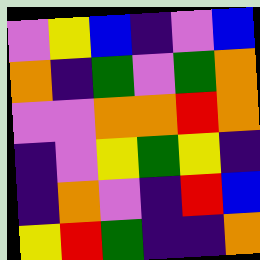[["violet", "yellow", "blue", "indigo", "violet", "blue"], ["orange", "indigo", "green", "violet", "green", "orange"], ["violet", "violet", "orange", "orange", "red", "orange"], ["indigo", "violet", "yellow", "green", "yellow", "indigo"], ["indigo", "orange", "violet", "indigo", "red", "blue"], ["yellow", "red", "green", "indigo", "indigo", "orange"]]